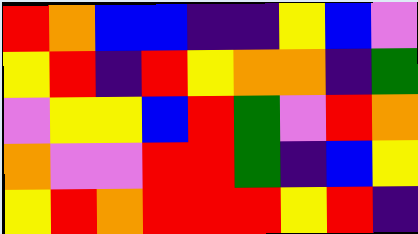[["red", "orange", "blue", "blue", "indigo", "indigo", "yellow", "blue", "violet"], ["yellow", "red", "indigo", "red", "yellow", "orange", "orange", "indigo", "green"], ["violet", "yellow", "yellow", "blue", "red", "green", "violet", "red", "orange"], ["orange", "violet", "violet", "red", "red", "green", "indigo", "blue", "yellow"], ["yellow", "red", "orange", "red", "red", "red", "yellow", "red", "indigo"]]